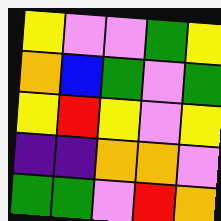[["yellow", "violet", "violet", "green", "yellow"], ["orange", "blue", "green", "violet", "green"], ["yellow", "red", "yellow", "violet", "yellow"], ["indigo", "indigo", "orange", "orange", "violet"], ["green", "green", "violet", "red", "orange"]]